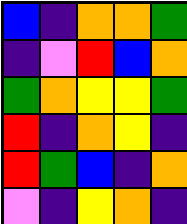[["blue", "indigo", "orange", "orange", "green"], ["indigo", "violet", "red", "blue", "orange"], ["green", "orange", "yellow", "yellow", "green"], ["red", "indigo", "orange", "yellow", "indigo"], ["red", "green", "blue", "indigo", "orange"], ["violet", "indigo", "yellow", "orange", "indigo"]]